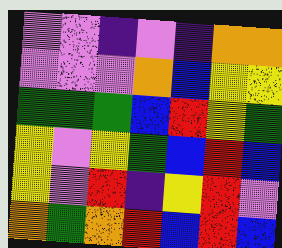[["violet", "violet", "indigo", "violet", "indigo", "orange", "orange"], ["violet", "violet", "violet", "orange", "blue", "yellow", "yellow"], ["green", "green", "green", "blue", "red", "yellow", "green"], ["yellow", "violet", "yellow", "green", "blue", "red", "blue"], ["yellow", "violet", "red", "indigo", "yellow", "red", "violet"], ["orange", "green", "orange", "red", "blue", "red", "blue"]]